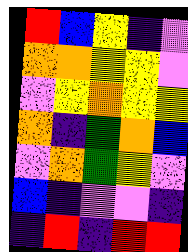[["red", "blue", "yellow", "indigo", "violet"], ["orange", "orange", "yellow", "yellow", "violet"], ["violet", "yellow", "orange", "yellow", "yellow"], ["orange", "indigo", "green", "orange", "blue"], ["violet", "orange", "green", "yellow", "violet"], ["blue", "indigo", "violet", "violet", "indigo"], ["indigo", "red", "indigo", "red", "red"]]